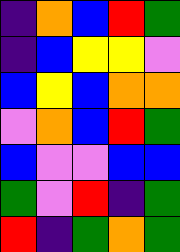[["indigo", "orange", "blue", "red", "green"], ["indigo", "blue", "yellow", "yellow", "violet"], ["blue", "yellow", "blue", "orange", "orange"], ["violet", "orange", "blue", "red", "green"], ["blue", "violet", "violet", "blue", "blue"], ["green", "violet", "red", "indigo", "green"], ["red", "indigo", "green", "orange", "green"]]